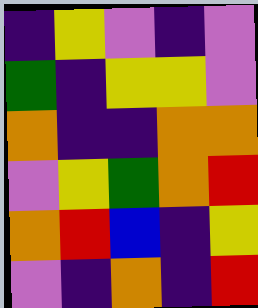[["indigo", "yellow", "violet", "indigo", "violet"], ["green", "indigo", "yellow", "yellow", "violet"], ["orange", "indigo", "indigo", "orange", "orange"], ["violet", "yellow", "green", "orange", "red"], ["orange", "red", "blue", "indigo", "yellow"], ["violet", "indigo", "orange", "indigo", "red"]]